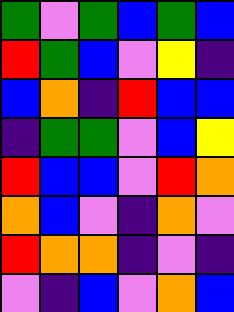[["green", "violet", "green", "blue", "green", "blue"], ["red", "green", "blue", "violet", "yellow", "indigo"], ["blue", "orange", "indigo", "red", "blue", "blue"], ["indigo", "green", "green", "violet", "blue", "yellow"], ["red", "blue", "blue", "violet", "red", "orange"], ["orange", "blue", "violet", "indigo", "orange", "violet"], ["red", "orange", "orange", "indigo", "violet", "indigo"], ["violet", "indigo", "blue", "violet", "orange", "blue"]]